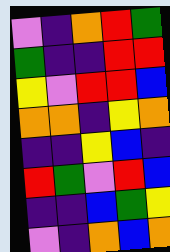[["violet", "indigo", "orange", "red", "green"], ["green", "indigo", "indigo", "red", "red"], ["yellow", "violet", "red", "red", "blue"], ["orange", "orange", "indigo", "yellow", "orange"], ["indigo", "indigo", "yellow", "blue", "indigo"], ["red", "green", "violet", "red", "blue"], ["indigo", "indigo", "blue", "green", "yellow"], ["violet", "indigo", "orange", "blue", "orange"]]